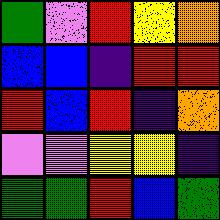[["green", "violet", "red", "yellow", "orange"], ["blue", "blue", "indigo", "red", "red"], ["red", "blue", "red", "indigo", "orange"], ["violet", "violet", "yellow", "yellow", "indigo"], ["green", "green", "red", "blue", "green"]]